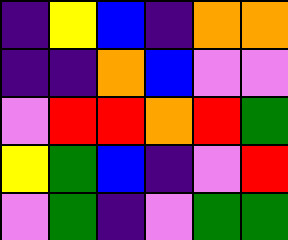[["indigo", "yellow", "blue", "indigo", "orange", "orange"], ["indigo", "indigo", "orange", "blue", "violet", "violet"], ["violet", "red", "red", "orange", "red", "green"], ["yellow", "green", "blue", "indigo", "violet", "red"], ["violet", "green", "indigo", "violet", "green", "green"]]